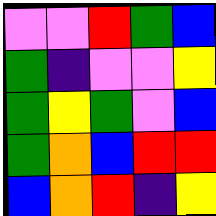[["violet", "violet", "red", "green", "blue"], ["green", "indigo", "violet", "violet", "yellow"], ["green", "yellow", "green", "violet", "blue"], ["green", "orange", "blue", "red", "red"], ["blue", "orange", "red", "indigo", "yellow"]]